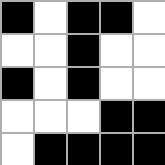[["black", "white", "black", "black", "white"], ["white", "white", "black", "white", "white"], ["black", "white", "black", "white", "white"], ["white", "white", "white", "black", "black"], ["white", "black", "black", "black", "black"]]